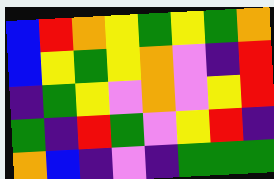[["blue", "red", "orange", "yellow", "green", "yellow", "green", "orange"], ["blue", "yellow", "green", "yellow", "orange", "violet", "indigo", "red"], ["indigo", "green", "yellow", "violet", "orange", "violet", "yellow", "red"], ["green", "indigo", "red", "green", "violet", "yellow", "red", "indigo"], ["orange", "blue", "indigo", "violet", "indigo", "green", "green", "green"]]